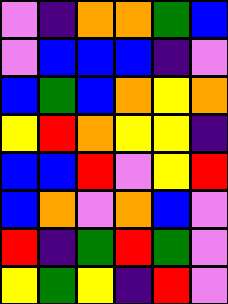[["violet", "indigo", "orange", "orange", "green", "blue"], ["violet", "blue", "blue", "blue", "indigo", "violet"], ["blue", "green", "blue", "orange", "yellow", "orange"], ["yellow", "red", "orange", "yellow", "yellow", "indigo"], ["blue", "blue", "red", "violet", "yellow", "red"], ["blue", "orange", "violet", "orange", "blue", "violet"], ["red", "indigo", "green", "red", "green", "violet"], ["yellow", "green", "yellow", "indigo", "red", "violet"]]